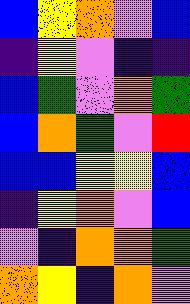[["blue", "yellow", "orange", "violet", "blue"], ["indigo", "yellow", "violet", "indigo", "indigo"], ["blue", "green", "violet", "orange", "green"], ["blue", "orange", "green", "violet", "red"], ["blue", "blue", "yellow", "yellow", "blue"], ["indigo", "yellow", "orange", "violet", "blue"], ["violet", "indigo", "orange", "orange", "green"], ["orange", "yellow", "indigo", "orange", "violet"]]